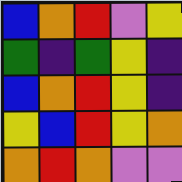[["blue", "orange", "red", "violet", "yellow"], ["green", "indigo", "green", "yellow", "indigo"], ["blue", "orange", "red", "yellow", "indigo"], ["yellow", "blue", "red", "yellow", "orange"], ["orange", "red", "orange", "violet", "violet"]]